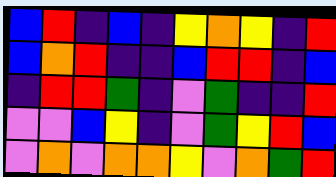[["blue", "red", "indigo", "blue", "indigo", "yellow", "orange", "yellow", "indigo", "red"], ["blue", "orange", "red", "indigo", "indigo", "blue", "red", "red", "indigo", "blue"], ["indigo", "red", "red", "green", "indigo", "violet", "green", "indigo", "indigo", "red"], ["violet", "violet", "blue", "yellow", "indigo", "violet", "green", "yellow", "red", "blue"], ["violet", "orange", "violet", "orange", "orange", "yellow", "violet", "orange", "green", "red"]]